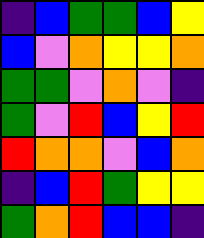[["indigo", "blue", "green", "green", "blue", "yellow"], ["blue", "violet", "orange", "yellow", "yellow", "orange"], ["green", "green", "violet", "orange", "violet", "indigo"], ["green", "violet", "red", "blue", "yellow", "red"], ["red", "orange", "orange", "violet", "blue", "orange"], ["indigo", "blue", "red", "green", "yellow", "yellow"], ["green", "orange", "red", "blue", "blue", "indigo"]]